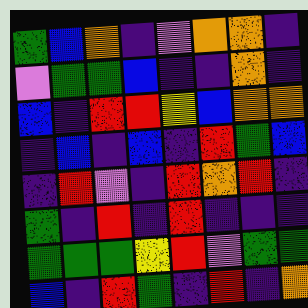[["green", "blue", "orange", "indigo", "violet", "orange", "orange", "indigo"], ["violet", "green", "green", "blue", "indigo", "indigo", "orange", "indigo"], ["blue", "indigo", "red", "red", "yellow", "blue", "orange", "orange"], ["indigo", "blue", "indigo", "blue", "indigo", "red", "green", "blue"], ["indigo", "red", "violet", "indigo", "red", "orange", "red", "indigo"], ["green", "indigo", "red", "indigo", "red", "indigo", "indigo", "indigo"], ["green", "green", "green", "yellow", "red", "violet", "green", "green"], ["blue", "indigo", "red", "green", "indigo", "red", "indigo", "orange"]]